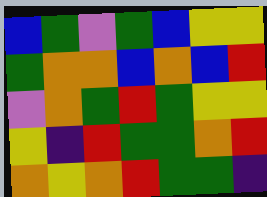[["blue", "green", "violet", "green", "blue", "yellow", "yellow"], ["green", "orange", "orange", "blue", "orange", "blue", "red"], ["violet", "orange", "green", "red", "green", "yellow", "yellow"], ["yellow", "indigo", "red", "green", "green", "orange", "red"], ["orange", "yellow", "orange", "red", "green", "green", "indigo"]]